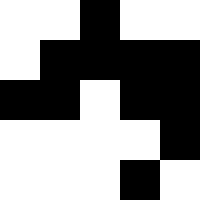[["white", "white", "black", "white", "white"], ["white", "black", "black", "black", "black"], ["black", "black", "white", "black", "black"], ["white", "white", "white", "white", "black"], ["white", "white", "white", "black", "white"]]